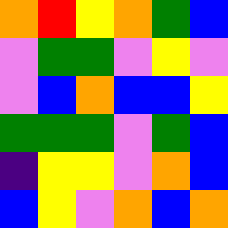[["orange", "red", "yellow", "orange", "green", "blue"], ["violet", "green", "green", "violet", "yellow", "violet"], ["violet", "blue", "orange", "blue", "blue", "yellow"], ["green", "green", "green", "violet", "green", "blue"], ["indigo", "yellow", "yellow", "violet", "orange", "blue"], ["blue", "yellow", "violet", "orange", "blue", "orange"]]